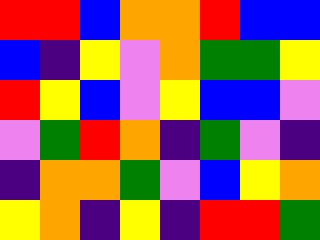[["red", "red", "blue", "orange", "orange", "red", "blue", "blue"], ["blue", "indigo", "yellow", "violet", "orange", "green", "green", "yellow"], ["red", "yellow", "blue", "violet", "yellow", "blue", "blue", "violet"], ["violet", "green", "red", "orange", "indigo", "green", "violet", "indigo"], ["indigo", "orange", "orange", "green", "violet", "blue", "yellow", "orange"], ["yellow", "orange", "indigo", "yellow", "indigo", "red", "red", "green"]]